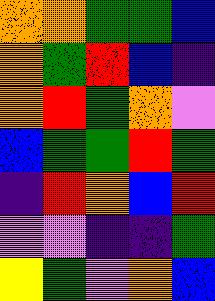[["orange", "orange", "green", "green", "blue"], ["orange", "green", "red", "blue", "indigo"], ["orange", "red", "green", "orange", "violet"], ["blue", "green", "green", "red", "green"], ["indigo", "red", "orange", "blue", "red"], ["violet", "violet", "indigo", "indigo", "green"], ["yellow", "green", "violet", "orange", "blue"]]